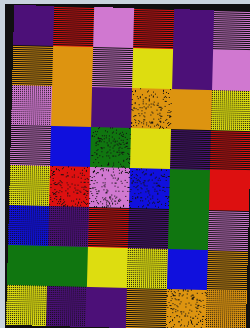[["indigo", "red", "violet", "red", "indigo", "violet"], ["orange", "orange", "violet", "yellow", "indigo", "violet"], ["violet", "orange", "indigo", "orange", "orange", "yellow"], ["violet", "blue", "green", "yellow", "indigo", "red"], ["yellow", "red", "violet", "blue", "green", "red"], ["blue", "indigo", "red", "indigo", "green", "violet"], ["green", "green", "yellow", "yellow", "blue", "orange"], ["yellow", "indigo", "indigo", "orange", "orange", "orange"]]